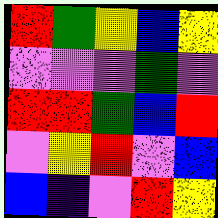[["red", "green", "yellow", "blue", "yellow"], ["violet", "violet", "violet", "green", "violet"], ["red", "red", "green", "blue", "red"], ["violet", "yellow", "red", "violet", "blue"], ["blue", "indigo", "violet", "red", "yellow"]]